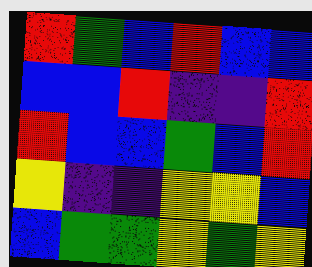[["red", "green", "blue", "red", "blue", "blue"], ["blue", "blue", "red", "indigo", "indigo", "red"], ["red", "blue", "blue", "green", "blue", "red"], ["yellow", "indigo", "indigo", "yellow", "yellow", "blue"], ["blue", "green", "green", "yellow", "green", "yellow"]]